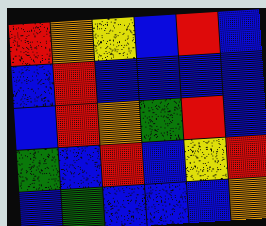[["red", "orange", "yellow", "blue", "red", "blue"], ["blue", "red", "blue", "blue", "blue", "blue"], ["blue", "red", "orange", "green", "red", "blue"], ["green", "blue", "red", "blue", "yellow", "red"], ["blue", "green", "blue", "blue", "blue", "orange"]]